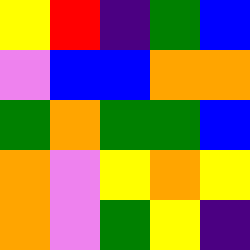[["yellow", "red", "indigo", "green", "blue"], ["violet", "blue", "blue", "orange", "orange"], ["green", "orange", "green", "green", "blue"], ["orange", "violet", "yellow", "orange", "yellow"], ["orange", "violet", "green", "yellow", "indigo"]]